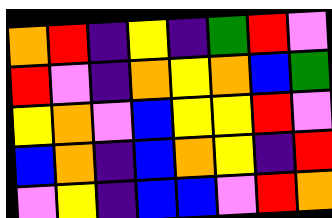[["orange", "red", "indigo", "yellow", "indigo", "green", "red", "violet"], ["red", "violet", "indigo", "orange", "yellow", "orange", "blue", "green"], ["yellow", "orange", "violet", "blue", "yellow", "yellow", "red", "violet"], ["blue", "orange", "indigo", "blue", "orange", "yellow", "indigo", "red"], ["violet", "yellow", "indigo", "blue", "blue", "violet", "red", "orange"]]